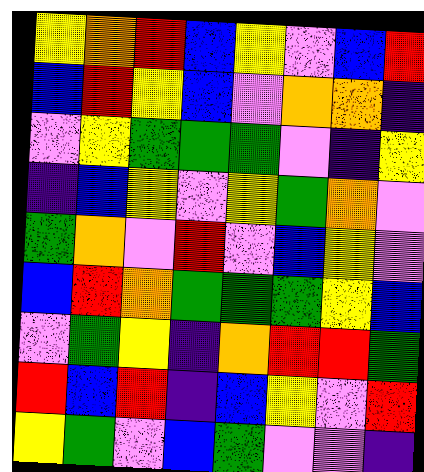[["yellow", "orange", "red", "blue", "yellow", "violet", "blue", "red"], ["blue", "red", "yellow", "blue", "violet", "orange", "orange", "indigo"], ["violet", "yellow", "green", "green", "green", "violet", "indigo", "yellow"], ["indigo", "blue", "yellow", "violet", "yellow", "green", "orange", "violet"], ["green", "orange", "violet", "red", "violet", "blue", "yellow", "violet"], ["blue", "red", "orange", "green", "green", "green", "yellow", "blue"], ["violet", "green", "yellow", "indigo", "orange", "red", "red", "green"], ["red", "blue", "red", "indigo", "blue", "yellow", "violet", "red"], ["yellow", "green", "violet", "blue", "green", "violet", "violet", "indigo"]]